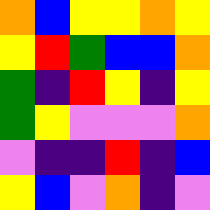[["orange", "blue", "yellow", "yellow", "orange", "yellow"], ["yellow", "red", "green", "blue", "blue", "orange"], ["green", "indigo", "red", "yellow", "indigo", "yellow"], ["green", "yellow", "violet", "violet", "violet", "orange"], ["violet", "indigo", "indigo", "red", "indigo", "blue"], ["yellow", "blue", "violet", "orange", "indigo", "violet"]]